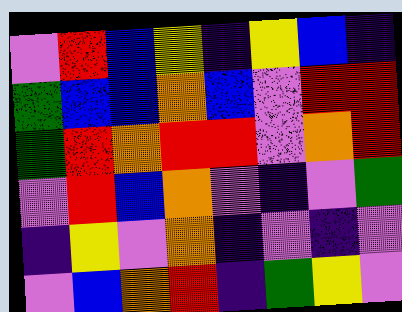[["violet", "red", "blue", "yellow", "indigo", "yellow", "blue", "indigo"], ["green", "blue", "blue", "orange", "blue", "violet", "red", "red"], ["green", "red", "orange", "red", "red", "violet", "orange", "red"], ["violet", "red", "blue", "orange", "violet", "indigo", "violet", "green"], ["indigo", "yellow", "violet", "orange", "indigo", "violet", "indigo", "violet"], ["violet", "blue", "orange", "red", "indigo", "green", "yellow", "violet"]]